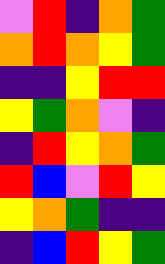[["violet", "red", "indigo", "orange", "green"], ["orange", "red", "orange", "yellow", "green"], ["indigo", "indigo", "yellow", "red", "red"], ["yellow", "green", "orange", "violet", "indigo"], ["indigo", "red", "yellow", "orange", "green"], ["red", "blue", "violet", "red", "yellow"], ["yellow", "orange", "green", "indigo", "indigo"], ["indigo", "blue", "red", "yellow", "green"]]